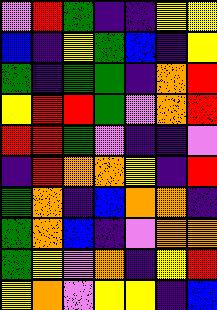[["violet", "red", "green", "indigo", "indigo", "yellow", "yellow"], ["blue", "indigo", "yellow", "green", "blue", "indigo", "yellow"], ["green", "indigo", "green", "green", "indigo", "orange", "red"], ["yellow", "red", "red", "green", "violet", "orange", "red"], ["red", "red", "green", "violet", "indigo", "indigo", "violet"], ["indigo", "red", "orange", "orange", "yellow", "indigo", "red"], ["green", "orange", "indigo", "blue", "orange", "orange", "indigo"], ["green", "orange", "blue", "indigo", "violet", "orange", "orange"], ["green", "yellow", "violet", "orange", "indigo", "yellow", "red"], ["yellow", "orange", "violet", "yellow", "yellow", "indigo", "blue"]]